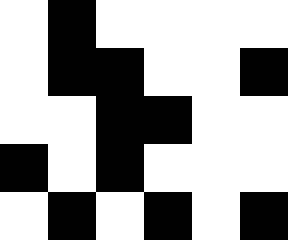[["white", "black", "white", "white", "white", "white"], ["white", "black", "black", "white", "white", "black"], ["white", "white", "black", "black", "white", "white"], ["black", "white", "black", "white", "white", "white"], ["white", "black", "white", "black", "white", "black"]]